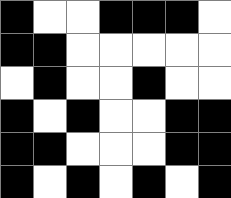[["black", "white", "white", "black", "black", "black", "white"], ["black", "black", "white", "white", "white", "white", "white"], ["white", "black", "white", "white", "black", "white", "white"], ["black", "white", "black", "white", "white", "black", "black"], ["black", "black", "white", "white", "white", "black", "black"], ["black", "white", "black", "white", "black", "white", "black"]]